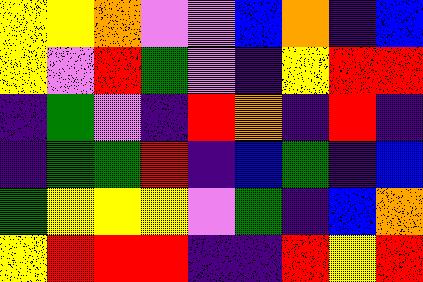[["yellow", "yellow", "orange", "violet", "violet", "blue", "orange", "indigo", "blue"], ["yellow", "violet", "red", "green", "violet", "indigo", "yellow", "red", "red"], ["indigo", "green", "violet", "indigo", "red", "orange", "indigo", "red", "indigo"], ["indigo", "green", "green", "red", "indigo", "blue", "green", "indigo", "blue"], ["green", "yellow", "yellow", "yellow", "violet", "green", "indigo", "blue", "orange"], ["yellow", "red", "red", "red", "indigo", "indigo", "red", "yellow", "red"]]